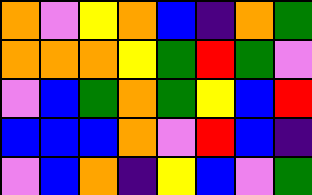[["orange", "violet", "yellow", "orange", "blue", "indigo", "orange", "green"], ["orange", "orange", "orange", "yellow", "green", "red", "green", "violet"], ["violet", "blue", "green", "orange", "green", "yellow", "blue", "red"], ["blue", "blue", "blue", "orange", "violet", "red", "blue", "indigo"], ["violet", "blue", "orange", "indigo", "yellow", "blue", "violet", "green"]]